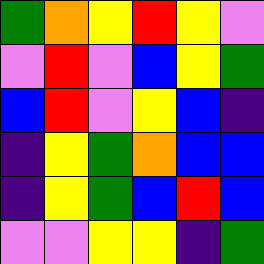[["green", "orange", "yellow", "red", "yellow", "violet"], ["violet", "red", "violet", "blue", "yellow", "green"], ["blue", "red", "violet", "yellow", "blue", "indigo"], ["indigo", "yellow", "green", "orange", "blue", "blue"], ["indigo", "yellow", "green", "blue", "red", "blue"], ["violet", "violet", "yellow", "yellow", "indigo", "green"]]